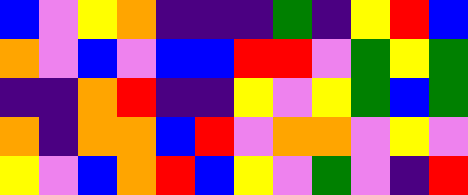[["blue", "violet", "yellow", "orange", "indigo", "indigo", "indigo", "green", "indigo", "yellow", "red", "blue"], ["orange", "violet", "blue", "violet", "blue", "blue", "red", "red", "violet", "green", "yellow", "green"], ["indigo", "indigo", "orange", "red", "indigo", "indigo", "yellow", "violet", "yellow", "green", "blue", "green"], ["orange", "indigo", "orange", "orange", "blue", "red", "violet", "orange", "orange", "violet", "yellow", "violet"], ["yellow", "violet", "blue", "orange", "red", "blue", "yellow", "violet", "green", "violet", "indigo", "red"]]